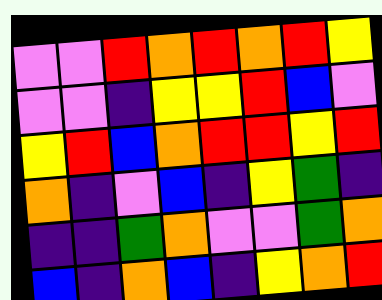[["violet", "violet", "red", "orange", "red", "orange", "red", "yellow"], ["violet", "violet", "indigo", "yellow", "yellow", "red", "blue", "violet"], ["yellow", "red", "blue", "orange", "red", "red", "yellow", "red"], ["orange", "indigo", "violet", "blue", "indigo", "yellow", "green", "indigo"], ["indigo", "indigo", "green", "orange", "violet", "violet", "green", "orange"], ["blue", "indigo", "orange", "blue", "indigo", "yellow", "orange", "red"]]